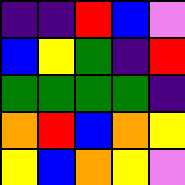[["indigo", "indigo", "red", "blue", "violet"], ["blue", "yellow", "green", "indigo", "red"], ["green", "green", "green", "green", "indigo"], ["orange", "red", "blue", "orange", "yellow"], ["yellow", "blue", "orange", "yellow", "violet"]]